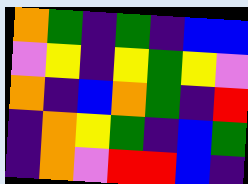[["orange", "green", "indigo", "green", "indigo", "blue", "blue"], ["violet", "yellow", "indigo", "yellow", "green", "yellow", "violet"], ["orange", "indigo", "blue", "orange", "green", "indigo", "red"], ["indigo", "orange", "yellow", "green", "indigo", "blue", "green"], ["indigo", "orange", "violet", "red", "red", "blue", "indigo"]]